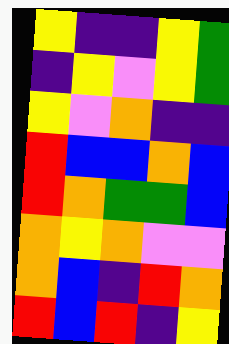[["yellow", "indigo", "indigo", "yellow", "green"], ["indigo", "yellow", "violet", "yellow", "green"], ["yellow", "violet", "orange", "indigo", "indigo"], ["red", "blue", "blue", "orange", "blue"], ["red", "orange", "green", "green", "blue"], ["orange", "yellow", "orange", "violet", "violet"], ["orange", "blue", "indigo", "red", "orange"], ["red", "blue", "red", "indigo", "yellow"]]